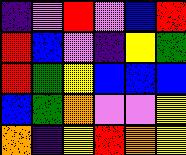[["indigo", "violet", "red", "violet", "blue", "red"], ["red", "blue", "violet", "indigo", "yellow", "green"], ["red", "green", "yellow", "blue", "blue", "blue"], ["blue", "green", "orange", "violet", "violet", "yellow"], ["orange", "indigo", "yellow", "red", "orange", "yellow"]]